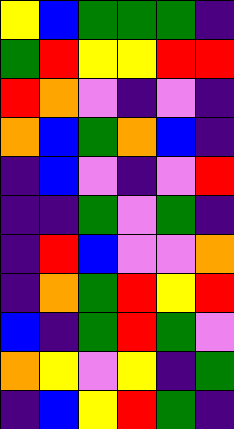[["yellow", "blue", "green", "green", "green", "indigo"], ["green", "red", "yellow", "yellow", "red", "red"], ["red", "orange", "violet", "indigo", "violet", "indigo"], ["orange", "blue", "green", "orange", "blue", "indigo"], ["indigo", "blue", "violet", "indigo", "violet", "red"], ["indigo", "indigo", "green", "violet", "green", "indigo"], ["indigo", "red", "blue", "violet", "violet", "orange"], ["indigo", "orange", "green", "red", "yellow", "red"], ["blue", "indigo", "green", "red", "green", "violet"], ["orange", "yellow", "violet", "yellow", "indigo", "green"], ["indigo", "blue", "yellow", "red", "green", "indigo"]]